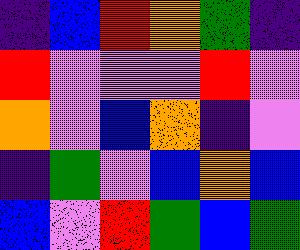[["indigo", "blue", "red", "orange", "green", "indigo"], ["red", "violet", "violet", "violet", "red", "violet"], ["orange", "violet", "blue", "orange", "indigo", "violet"], ["indigo", "green", "violet", "blue", "orange", "blue"], ["blue", "violet", "red", "green", "blue", "green"]]